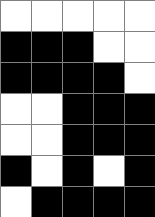[["white", "white", "white", "white", "white"], ["black", "black", "black", "white", "white"], ["black", "black", "black", "black", "white"], ["white", "white", "black", "black", "black"], ["white", "white", "black", "black", "black"], ["black", "white", "black", "white", "black"], ["white", "black", "black", "black", "black"]]